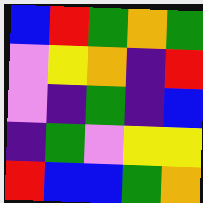[["blue", "red", "green", "orange", "green"], ["violet", "yellow", "orange", "indigo", "red"], ["violet", "indigo", "green", "indigo", "blue"], ["indigo", "green", "violet", "yellow", "yellow"], ["red", "blue", "blue", "green", "orange"]]